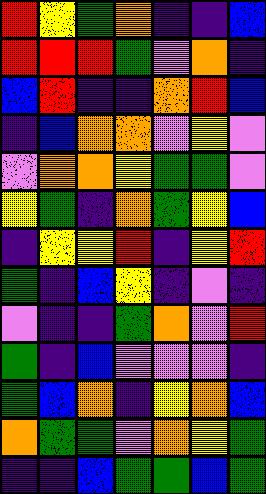[["red", "yellow", "green", "orange", "indigo", "indigo", "blue"], ["red", "red", "red", "green", "violet", "orange", "indigo"], ["blue", "red", "indigo", "indigo", "orange", "red", "blue"], ["indigo", "blue", "orange", "orange", "violet", "yellow", "violet"], ["violet", "orange", "orange", "yellow", "green", "green", "violet"], ["yellow", "green", "indigo", "orange", "green", "yellow", "blue"], ["indigo", "yellow", "yellow", "red", "indigo", "yellow", "red"], ["green", "indigo", "blue", "yellow", "indigo", "violet", "indigo"], ["violet", "indigo", "indigo", "green", "orange", "violet", "red"], ["green", "indigo", "blue", "violet", "violet", "violet", "indigo"], ["green", "blue", "orange", "indigo", "yellow", "orange", "blue"], ["orange", "green", "green", "violet", "orange", "yellow", "green"], ["indigo", "indigo", "blue", "green", "green", "blue", "green"]]